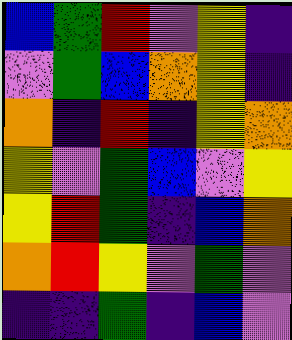[["blue", "green", "red", "violet", "yellow", "indigo"], ["violet", "green", "blue", "orange", "yellow", "indigo"], ["orange", "indigo", "red", "indigo", "yellow", "orange"], ["yellow", "violet", "green", "blue", "violet", "yellow"], ["yellow", "red", "green", "indigo", "blue", "orange"], ["orange", "red", "yellow", "violet", "green", "violet"], ["indigo", "indigo", "green", "indigo", "blue", "violet"]]